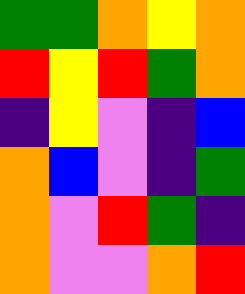[["green", "green", "orange", "yellow", "orange"], ["red", "yellow", "red", "green", "orange"], ["indigo", "yellow", "violet", "indigo", "blue"], ["orange", "blue", "violet", "indigo", "green"], ["orange", "violet", "red", "green", "indigo"], ["orange", "violet", "violet", "orange", "red"]]